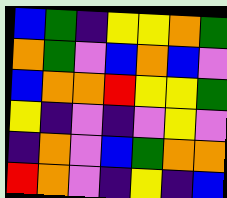[["blue", "green", "indigo", "yellow", "yellow", "orange", "green"], ["orange", "green", "violet", "blue", "orange", "blue", "violet"], ["blue", "orange", "orange", "red", "yellow", "yellow", "green"], ["yellow", "indigo", "violet", "indigo", "violet", "yellow", "violet"], ["indigo", "orange", "violet", "blue", "green", "orange", "orange"], ["red", "orange", "violet", "indigo", "yellow", "indigo", "blue"]]